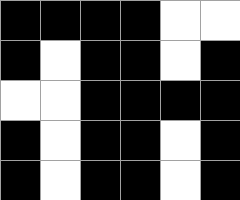[["black", "black", "black", "black", "white", "white"], ["black", "white", "black", "black", "white", "black"], ["white", "white", "black", "black", "black", "black"], ["black", "white", "black", "black", "white", "black"], ["black", "white", "black", "black", "white", "black"]]